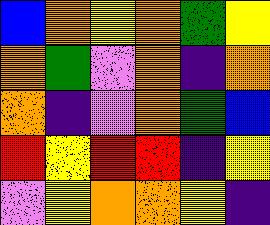[["blue", "orange", "yellow", "orange", "green", "yellow"], ["orange", "green", "violet", "orange", "indigo", "orange"], ["orange", "indigo", "violet", "orange", "green", "blue"], ["red", "yellow", "red", "red", "indigo", "yellow"], ["violet", "yellow", "orange", "orange", "yellow", "indigo"]]